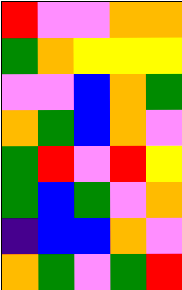[["red", "violet", "violet", "orange", "orange"], ["green", "orange", "yellow", "yellow", "yellow"], ["violet", "violet", "blue", "orange", "green"], ["orange", "green", "blue", "orange", "violet"], ["green", "red", "violet", "red", "yellow"], ["green", "blue", "green", "violet", "orange"], ["indigo", "blue", "blue", "orange", "violet"], ["orange", "green", "violet", "green", "red"]]